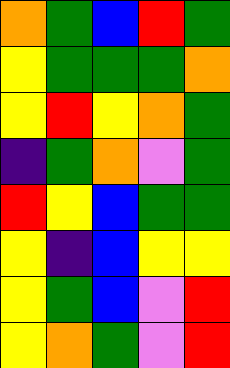[["orange", "green", "blue", "red", "green"], ["yellow", "green", "green", "green", "orange"], ["yellow", "red", "yellow", "orange", "green"], ["indigo", "green", "orange", "violet", "green"], ["red", "yellow", "blue", "green", "green"], ["yellow", "indigo", "blue", "yellow", "yellow"], ["yellow", "green", "blue", "violet", "red"], ["yellow", "orange", "green", "violet", "red"]]